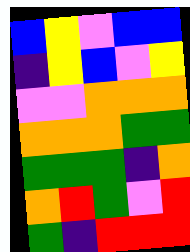[["blue", "yellow", "violet", "blue", "blue"], ["indigo", "yellow", "blue", "violet", "yellow"], ["violet", "violet", "orange", "orange", "orange"], ["orange", "orange", "orange", "green", "green"], ["green", "green", "green", "indigo", "orange"], ["orange", "red", "green", "violet", "red"], ["green", "indigo", "red", "red", "red"]]